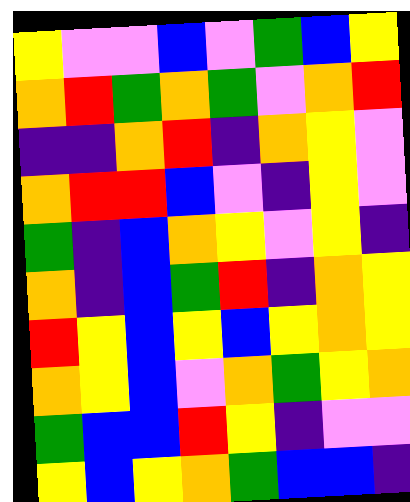[["yellow", "violet", "violet", "blue", "violet", "green", "blue", "yellow"], ["orange", "red", "green", "orange", "green", "violet", "orange", "red"], ["indigo", "indigo", "orange", "red", "indigo", "orange", "yellow", "violet"], ["orange", "red", "red", "blue", "violet", "indigo", "yellow", "violet"], ["green", "indigo", "blue", "orange", "yellow", "violet", "yellow", "indigo"], ["orange", "indigo", "blue", "green", "red", "indigo", "orange", "yellow"], ["red", "yellow", "blue", "yellow", "blue", "yellow", "orange", "yellow"], ["orange", "yellow", "blue", "violet", "orange", "green", "yellow", "orange"], ["green", "blue", "blue", "red", "yellow", "indigo", "violet", "violet"], ["yellow", "blue", "yellow", "orange", "green", "blue", "blue", "indigo"]]